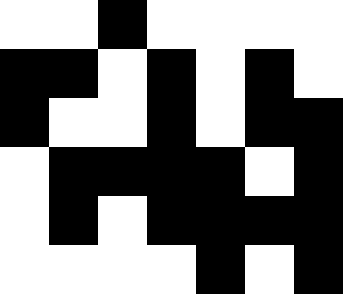[["white", "white", "black", "white", "white", "white", "white"], ["black", "black", "white", "black", "white", "black", "white"], ["black", "white", "white", "black", "white", "black", "black"], ["white", "black", "black", "black", "black", "white", "black"], ["white", "black", "white", "black", "black", "black", "black"], ["white", "white", "white", "white", "black", "white", "black"]]